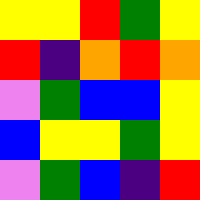[["yellow", "yellow", "red", "green", "yellow"], ["red", "indigo", "orange", "red", "orange"], ["violet", "green", "blue", "blue", "yellow"], ["blue", "yellow", "yellow", "green", "yellow"], ["violet", "green", "blue", "indigo", "red"]]